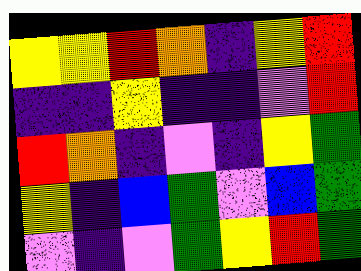[["yellow", "yellow", "red", "orange", "indigo", "yellow", "red"], ["indigo", "indigo", "yellow", "indigo", "indigo", "violet", "red"], ["red", "orange", "indigo", "violet", "indigo", "yellow", "green"], ["yellow", "indigo", "blue", "green", "violet", "blue", "green"], ["violet", "indigo", "violet", "green", "yellow", "red", "green"]]